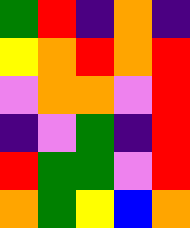[["green", "red", "indigo", "orange", "indigo"], ["yellow", "orange", "red", "orange", "red"], ["violet", "orange", "orange", "violet", "red"], ["indigo", "violet", "green", "indigo", "red"], ["red", "green", "green", "violet", "red"], ["orange", "green", "yellow", "blue", "orange"]]